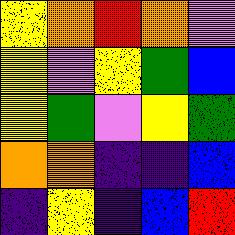[["yellow", "orange", "red", "orange", "violet"], ["yellow", "violet", "yellow", "green", "blue"], ["yellow", "green", "violet", "yellow", "green"], ["orange", "orange", "indigo", "indigo", "blue"], ["indigo", "yellow", "indigo", "blue", "red"]]